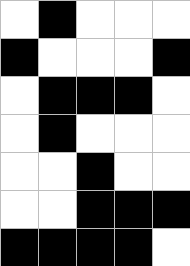[["white", "black", "white", "white", "white"], ["black", "white", "white", "white", "black"], ["white", "black", "black", "black", "white"], ["white", "black", "white", "white", "white"], ["white", "white", "black", "white", "white"], ["white", "white", "black", "black", "black"], ["black", "black", "black", "black", "white"]]